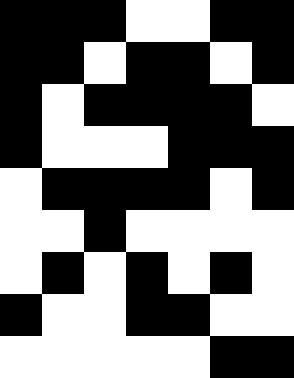[["black", "black", "black", "white", "white", "black", "black"], ["black", "black", "white", "black", "black", "white", "black"], ["black", "white", "black", "black", "black", "black", "white"], ["black", "white", "white", "white", "black", "black", "black"], ["white", "black", "black", "black", "black", "white", "black"], ["white", "white", "black", "white", "white", "white", "white"], ["white", "black", "white", "black", "white", "black", "white"], ["black", "white", "white", "black", "black", "white", "white"], ["white", "white", "white", "white", "white", "black", "black"]]